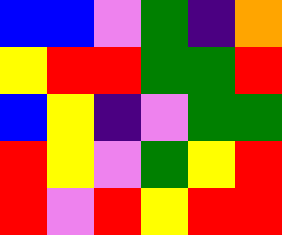[["blue", "blue", "violet", "green", "indigo", "orange"], ["yellow", "red", "red", "green", "green", "red"], ["blue", "yellow", "indigo", "violet", "green", "green"], ["red", "yellow", "violet", "green", "yellow", "red"], ["red", "violet", "red", "yellow", "red", "red"]]